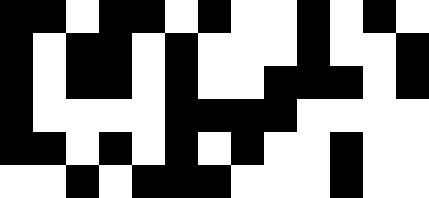[["black", "black", "white", "black", "black", "white", "black", "white", "white", "black", "white", "black", "white"], ["black", "white", "black", "black", "white", "black", "white", "white", "white", "black", "white", "white", "black"], ["black", "white", "black", "black", "white", "black", "white", "white", "black", "black", "black", "white", "black"], ["black", "white", "white", "white", "white", "black", "black", "black", "black", "white", "white", "white", "white"], ["black", "black", "white", "black", "white", "black", "white", "black", "white", "white", "black", "white", "white"], ["white", "white", "black", "white", "black", "black", "black", "white", "white", "white", "black", "white", "white"]]